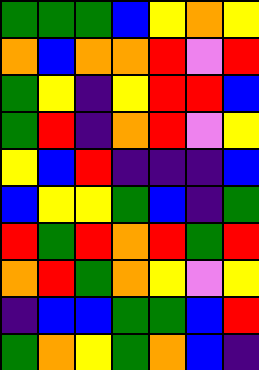[["green", "green", "green", "blue", "yellow", "orange", "yellow"], ["orange", "blue", "orange", "orange", "red", "violet", "red"], ["green", "yellow", "indigo", "yellow", "red", "red", "blue"], ["green", "red", "indigo", "orange", "red", "violet", "yellow"], ["yellow", "blue", "red", "indigo", "indigo", "indigo", "blue"], ["blue", "yellow", "yellow", "green", "blue", "indigo", "green"], ["red", "green", "red", "orange", "red", "green", "red"], ["orange", "red", "green", "orange", "yellow", "violet", "yellow"], ["indigo", "blue", "blue", "green", "green", "blue", "red"], ["green", "orange", "yellow", "green", "orange", "blue", "indigo"]]